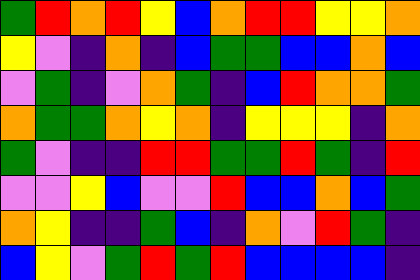[["green", "red", "orange", "red", "yellow", "blue", "orange", "red", "red", "yellow", "yellow", "orange"], ["yellow", "violet", "indigo", "orange", "indigo", "blue", "green", "green", "blue", "blue", "orange", "blue"], ["violet", "green", "indigo", "violet", "orange", "green", "indigo", "blue", "red", "orange", "orange", "green"], ["orange", "green", "green", "orange", "yellow", "orange", "indigo", "yellow", "yellow", "yellow", "indigo", "orange"], ["green", "violet", "indigo", "indigo", "red", "red", "green", "green", "red", "green", "indigo", "red"], ["violet", "violet", "yellow", "blue", "violet", "violet", "red", "blue", "blue", "orange", "blue", "green"], ["orange", "yellow", "indigo", "indigo", "green", "blue", "indigo", "orange", "violet", "red", "green", "indigo"], ["blue", "yellow", "violet", "green", "red", "green", "red", "blue", "blue", "blue", "blue", "indigo"]]